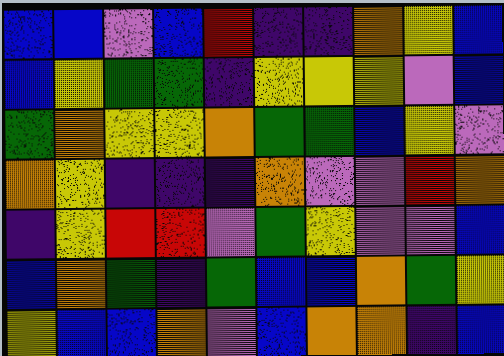[["blue", "blue", "violet", "blue", "red", "indigo", "indigo", "orange", "yellow", "blue"], ["blue", "yellow", "green", "green", "indigo", "yellow", "yellow", "yellow", "violet", "blue"], ["green", "orange", "yellow", "yellow", "orange", "green", "green", "blue", "yellow", "violet"], ["orange", "yellow", "indigo", "indigo", "indigo", "orange", "violet", "violet", "red", "orange"], ["indigo", "yellow", "red", "red", "violet", "green", "yellow", "violet", "violet", "blue"], ["blue", "orange", "green", "indigo", "green", "blue", "blue", "orange", "green", "yellow"], ["yellow", "blue", "blue", "orange", "violet", "blue", "orange", "orange", "indigo", "blue"]]